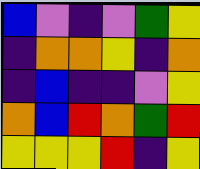[["blue", "violet", "indigo", "violet", "green", "yellow"], ["indigo", "orange", "orange", "yellow", "indigo", "orange"], ["indigo", "blue", "indigo", "indigo", "violet", "yellow"], ["orange", "blue", "red", "orange", "green", "red"], ["yellow", "yellow", "yellow", "red", "indigo", "yellow"]]